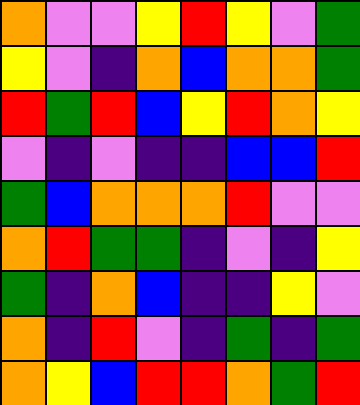[["orange", "violet", "violet", "yellow", "red", "yellow", "violet", "green"], ["yellow", "violet", "indigo", "orange", "blue", "orange", "orange", "green"], ["red", "green", "red", "blue", "yellow", "red", "orange", "yellow"], ["violet", "indigo", "violet", "indigo", "indigo", "blue", "blue", "red"], ["green", "blue", "orange", "orange", "orange", "red", "violet", "violet"], ["orange", "red", "green", "green", "indigo", "violet", "indigo", "yellow"], ["green", "indigo", "orange", "blue", "indigo", "indigo", "yellow", "violet"], ["orange", "indigo", "red", "violet", "indigo", "green", "indigo", "green"], ["orange", "yellow", "blue", "red", "red", "orange", "green", "red"]]